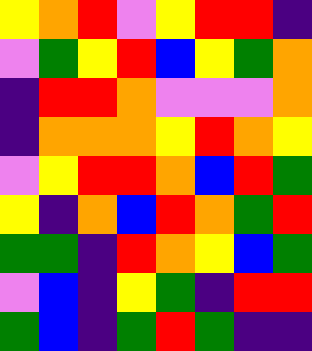[["yellow", "orange", "red", "violet", "yellow", "red", "red", "indigo"], ["violet", "green", "yellow", "red", "blue", "yellow", "green", "orange"], ["indigo", "red", "red", "orange", "violet", "violet", "violet", "orange"], ["indigo", "orange", "orange", "orange", "yellow", "red", "orange", "yellow"], ["violet", "yellow", "red", "red", "orange", "blue", "red", "green"], ["yellow", "indigo", "orange", "blue", "red", "orange", "green", "red"], ["green", "green", "indigo", "red", "orange", "yellow", "blue", "green"], ["violet", "blue", "indigo", "yellow", "green", "indigo", "red", "red"], ["green", "blue", "indigo", "green", "red", "green", "indigo", "indigo"]]